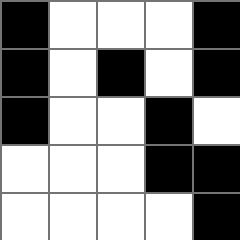[["black", "white", "white", "white", "black"], ["black", "white", "black", "white", "black"], ["black", "white", "white", "black", "white"], ["white", "white", "white", "black", "black"], ["white", "white", "white", "white", "black"]]